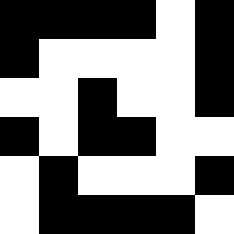[["black", "black", "black", "black", "white", "black"], ["black", "white", "white", "white", "white", "black"], ["white", "white", "black", "white", "white", "black"], ["black", "white", "black", "black", "white", "white"], ["white", "black", "white", "white", "white", "black"], ["white", "black", "black", "black", "black", "white"]]